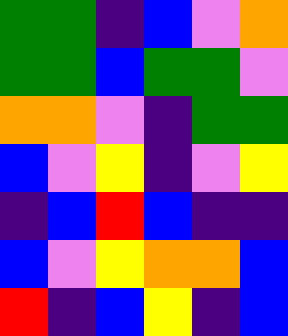[["green", "green", "indigo", "blue", "violet", "orange"], ["green", "green", "blue", "green", "green", "violet"], ["orange", "orange", "violet", "indigo", "green", "green"], ["blue", "violet", "yellow", "indigo", "violet", "yellow"], ["indigo", "blue", "red", "blue", "indigo", "indigo"], ["blue", "violet", "yellow", "orange", "orange", "blue"], ["red", "indigo", "blue", "yellow", "indigo", "blue"]]